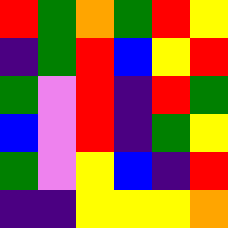[["red", "green", "orange", "green", "red", "yellow"], ["indigo", "green", "red", "blue", "yellow", "red"], ["green", "violet", "red", "indigo", "red", "green"], ["blue", "violet", "red", "indigo", "green", "yellow"], ["green", "violet", "yellow", "blue", "indigo", "red"], ["indigo", "indigo", "yellow", "yellow", "yellow", "orange"]]